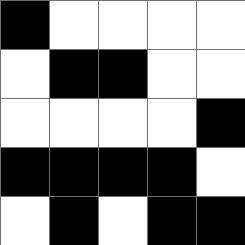[["black", "white", "white", "white", "white"], ["white", "black", "black", "white", "white"], ["white", "white", "white", "white", "black"], ["black", "black", "black", "black", "white"], ["white", "black", "white", "black", "black"]]